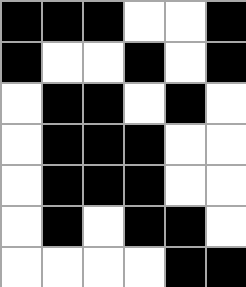[["black", "black", "black", "white", "white", "black"], ["black", "white", "white", "black", "white", "black"], ["white", "black", "black", "white", "black", "white"], ["white", "black", "black", "black", "white", "white"], ["white", "black", "black", "black", "white", "white"], ["white", "black", "white", "black", "black", "white"], ["white", "white", "white", "white", "black", "black"]]